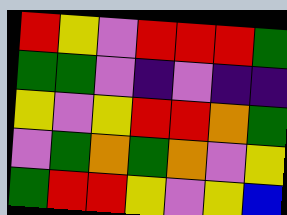[["red", "yellow", "violet", "red", "red", "red", "green"], ["green", "green", "violet", "indigo", "violet", "indigo", "indigo"], ["yellow", "violet", "yellow", "red", "red", "orange", "green"], ["violet", "green", "orange", "green", "orange", "violet", "yellow"], ["green", "red", "red", "yellow", "violet", "yellow", "blue"]]